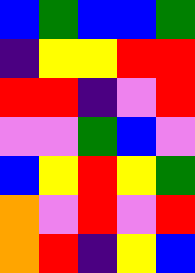[["blue", "green", "blue", "blue", "green"], ["indigo", "yellow", "yellow", "red", "red"], ["red", "red", "indigo", "violet", "red"], ["violet", "violet", "green", "blue", "violet"], ["blue", "yellow", "red", "yellow", "green"], ["orange", "violet", "red", "violet", "red"], ["orange", "red", "indigo", "yellow", "blue"]]